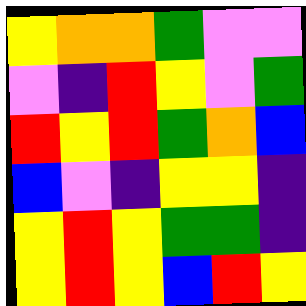[["yellow", "orange", "orange", "green", "violet", "violet"], ["violet", "indigo", "red", "yellow", "violet", "green"], ["red", "yellow", "red", "green", "orange", "blue"], ["blue", "violet", "indigo", "yellow", "yellow", "indigo"], ["yellow", "red", "yellow", "green", "green", "indigo"], ["yellow", "red", "yellow", "blue", "red", "yellow"]]